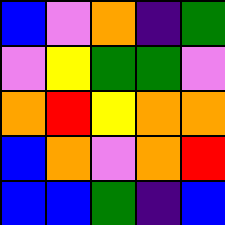[["blue", "violet", "orange", "indigo", "green"], ["violet", "yellow", "green", "green", "violet"], ["orange", "red", "yellow", "orange", "orange"], ["blue", "orange", "violet", "orange", "red"], ["blue", "blue", "green", "indigo", "blue"]]